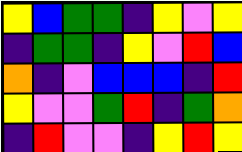[["yellow", "blue", "green", "green", "indigo", "yellow", "violet", "yellow"], ["indigo", "green", "green", "indigo", "yellow", "violet", "red", "blue"], ["orange", "indigo", "violet", "blue", "blue", "blue", "indigo", "red"], ["yellow", "violet", "violet", "green", "red", "indigo", "green", "orange"], ["indigo", "red", "violet", "violet", "indigo", "yellow", "red", "yellow"]]